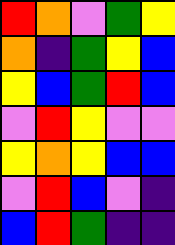[["red", "orange", "violet", "green", "yellow"], ["orange", "indigo", "green", "yellow", "blue"], ["yellow", "blue", "green", "red", "blue"], ["violet", "red", "yellow", "violet", "violet"], ["yellow", "orange", "yellow", "blue", "blue"], ["violet", "red", "blue", "violet", "indigo"], ["blue", "red", "green", "indigo", "indigo"]]